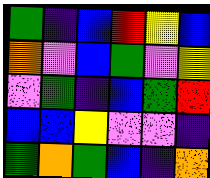[["green", "indigo", "blue", "red", "yellow", "blue"], ["orange", "violet", "blue", "green", "violet", "yellow"], ["violet", "green", "indigo", "blue", "green", "red"], ["blue", "blue", "yellow", "violet", "violet", "indigo"], ["green", "orange", "green", "blue", "indigo", "orange"]]